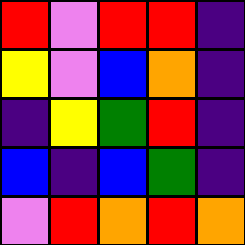[["red", "violet", "red", "red", "indigo"], ["yellow", "violet", "blue", "orange", "indigo"], ["indigo", "yellow", "green", "red", "indigo"], ["blue", "indigo", "blue", "green", "indigo"], ["violet", "red", "orange", "red", "orange"]]